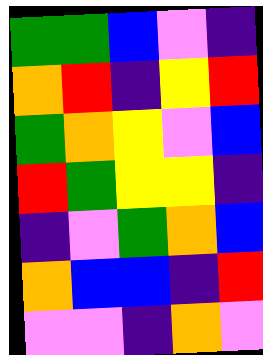[["green", "green", "blue", "violet", "indigo"], ["orange", "red", "indigo", "yellow", "red"], ["green", "orange", "yellow", "violet", "blue"], ["red", "green", "yellow", "yellow", "indigo"], ["indigo", "violet", "green", "orange", "blue"], ["orange", "blue", "blue", "indigo", "red"], ["violet", "violet", "indigo", "orange", "violet"]]